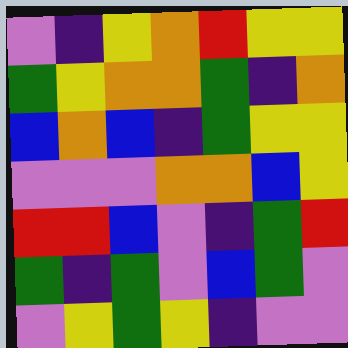[["violet", "indigo", "yellow", "orange", "red", "yellow", "yellow"], ["green", "yellow", "orange", "orange", "green", "indigo", "orange"], ["blue", "orange", "blue", "indigo", "green", "yellow", "yellow"], ["violet", "violet", "violet", "orange", "orange", "blue", "yellow"], ["red", "red", "blue", "violet", "indigo", "green", "red"], ["green", "indigo", "green", "violet", "blue", "green", "violet"], ["violet", "yellow", "green", "yellow", "indigo", "violet", "violet"]]